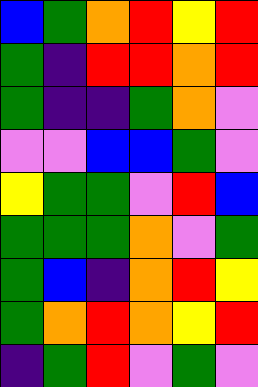[["blue", "green", "orange", "red", "yellow", "red"], ["green", "indigo", "red", "red", "orange", "red"], ["green", "indigo", "indigo", "green", "orange", "violet"], ["violet", "violet", "blue", "blue", "green", "violet"], ["yellow", "green", "green", "violet", "red", "blue"], ["green", "green", "green", "orange", "violet", "green"], ["green", "blue", "indigo", "orange", "red", "yellow"], ["green", "orange", "red", "orange", "yellow", "red"], ["indigo", "green", "red", "violet", "green", "violet"]]